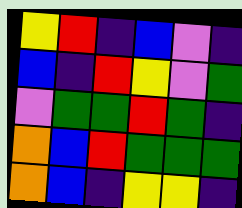[["yellow", "red", "indigo", "blue", "violet", "indigo"], ["blue", "indigo", "red", "yellow", "violet", "green"], ["violet", "green", "green", "red", "green", "indigo"], ["orange", "blue", "red", "green", "green", "green"], ["orange", "blue", "indigo", "yellow", "yellow", "indigo"]]